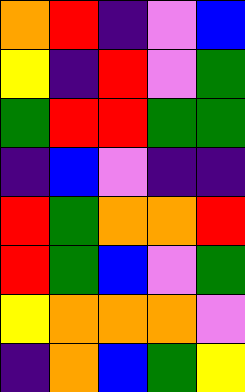[["orange", "red", "indigo", "violet", "blue"], ["yellow", "indigo", "red", "violet", "green"], ["green", "red", "red", "green", "green"], ["indigo", "blue", "violet", "indigo", "indigo"], ["red", "green", "orange", "orange", "red"], ["red", "green", "blue", "violet", "green"], ["yellow", "orange", "orange", "orange", "violet"], ["indigo", "orange", "blue", "green", "yellow"]]